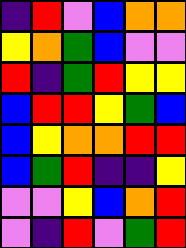[["indigo", "red", "violet", "blue", "orange", "orange"], ["yellow", "orange", "green", "blue", "violet", "violet"], ["red", "indigo", "green", "red", "yellow", "yellow"], ["blue", "red", "red", "yellow", "green", "blue"], ["blue", "yellow", "orange", "orange", "red", "red"], ["blue", "green", "red", "indigo", "indigo", "yellow"], ["violet", "violet", "yellow", "blue", "orange", "red"], ["violet", "indigo", "red", "violet", "green", "red"]]